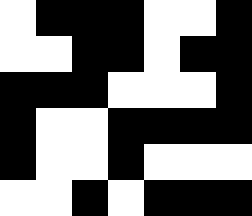[["white", "black", "black", "black", "white", "white", "black"], ["white", "white", "black", "black", "white", "black", "black"], ["black", "black", "black", "white", "white", "white", "black"], ["black", "white", "white", "black", "black", "black", "black"], ["black", "white", "white", "black", "white", "white", "white"], ["white", "white", "black", "white", "black", "black", "black"]]